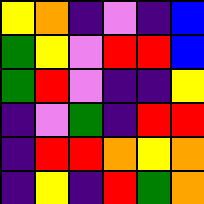[["yellow", "orange", "indigo", "violet", "indigo", "blue"], ["green", "yellow", "violet", "red", "red", "blue"], ["green", "red", "violet", "indigo", "indigo", "yellow"], ["indigo", "violet", "green", "indigo", "red", "red"], ["indigo", "red", "red", "orange", "yellow", "orange"], ["indigo", "yellow", "indigo", "red", "green", "orange"]]